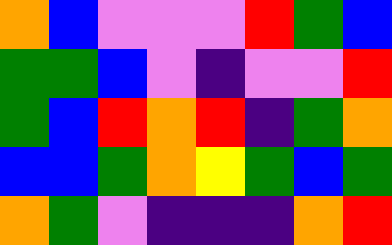[["orange", "blue", "violet", "violet", "violet", "red", "green", "blue"], ["green", "green", "blue", "violet", "indigo", "violet", "violet", "red"], ["green", "blue", "red", "orange", "red", "indigo", "green", "orange"], ["blue", "blue", "green", "orange", "yellow", "green", "blue", "green"], ["orange", "green", "violet", "indigo", "indigo", "indigo", "orange", "red"]]